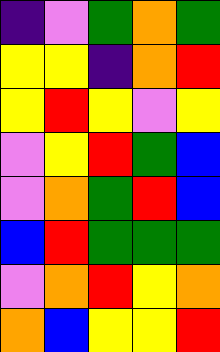[["indigo", "violet", "green", "orange", "green"], ["yellow", "yellow", "indigo", "orange", "red"], ["yellow", "red", "yellow", "violet", "yellow"], ["violet", "yellow", "red", "green", "blue"], ["violet", "orange", "green", "red", "blue"], ["blue", "red", "green", "green", "green"], ["violet", "orange", "red", "yellow", "orange"], ["orange", "blue", "yellow", "yellow", "red"]]